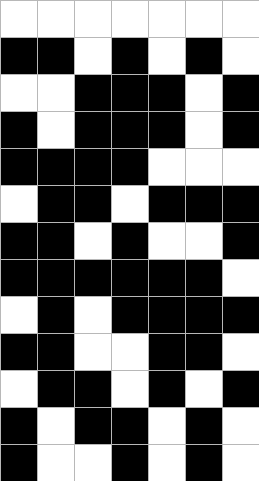[["white", "white", "white", "white", "white", "white", "white"], ["black", "black", "white", "black", "white", "black", "white"], ["white", "white", "black", "black", "black", "white", "black"], ["black", "white", "black", "black", "black", "white", "black"], ["black", "black", "black", "black", "white", "white", "white"], ["white", "black", "black", "white", "black", "black", "black"], ["black", "black", "white", "black", "white", "white", "black"], ["black", "black", "black", "black", "black", "black", "white"], ["white", "black", "white", "black", "black", "black", "black"], ["black", "black", "white", "white", "black", "black", "white"], ["white", "black", "black", "white", "black", "white", "black"], ["black", "white", "black", "black", "white", "black", "white"], ["black", "white", "white", "black", "white", "black", "white"]]